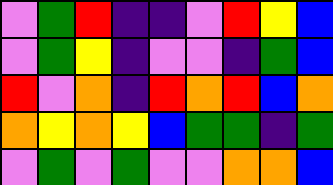[["violet", "green", "red", "indigo", "indigo", "violet", "red", "yellow", "blue"], ["violet", "green", "yellow", "indigo", "violet", "violet", "indigo", "green", "blue"], ["red", "violet", "orange", "indigo", "red", "orange", "red", "blue", "orange"], ["orange", "yellow", "orange", "yellow", "blue", "green", "green", "indigo", "green"], ["violet", "green", "violet", "green", "violet", "violet", "orange", "orange", "blue"]]